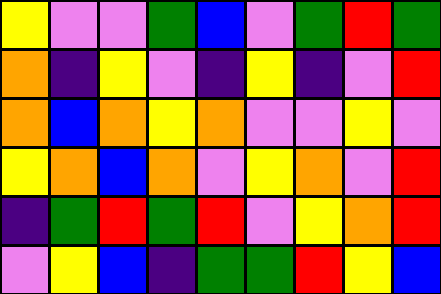[["yellow", "violet", "violet", "green", "blue", "violet", "green", "red", "green"], ["orange", "indigo", "yellow", "violet", "indigo", "yellow", "indigo", "violet", "red"], ["orange", "blue", "orange", "yellow", "orange", "violet", "violet", "yellow", "violet"], ["yellow", "orange", "blue", "orange", "violet", "yellow", "orange", "violet", "red"], ["indigo", "green", "red", "green", "red", "violet", "yellow", "orange", "red"], ["violet", "yellow", "blue", "indigo", "green", "green", "red", "yellow", "blue"]]